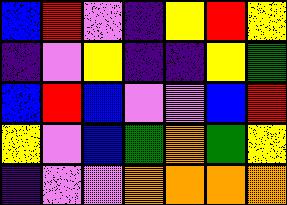[["blue", "red", "violet", "indigo", "yellow", "red", "yellow"], ["indigo", "violet", "yellow", "indigo", "indigo", "yellow", "green"], ["blue", "red", "blue", "violet", "violet", "blue", "red"], ["yellow", "violet", "blue", "green", "orange", "green", "yellow"], ["indigo", "violet", "violet", "orange", "orange", "orange", "orange"]]